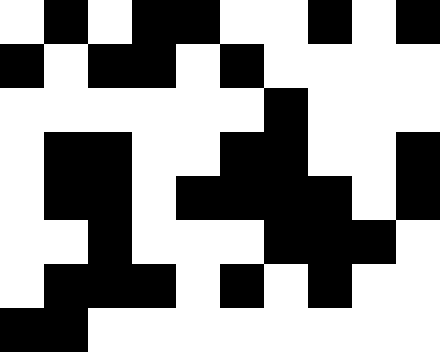[["white", "black", "white", "black", "black", "white", "white", "black", "white", "black"], ["black", "white", "black", "black", "white", "black", "white", "white", "white", "white"], ["white", "white", "white", "white", "white", "white", "black", "white", "white", "white"], ["white", "black", "black", "white", "white", "black", "black", "white", "white", "black"], ["white", "black", "black", "white", "black", "black", "black", "black", "white", "black"], ["white", "white", "black", "white", "white", "white", "black", "black", "black", "white"], ["white", "black", "black", "black", "white", "black", "white", "black", "white", "white"], ["black", "black", "white", "white", "white", "white", "white", "white", "white", "white"]]